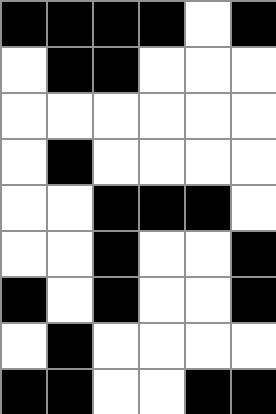[["black", "black", "black", "black", "white", "black"], ["white", "black", "black", "white", "white", "white"], ["white", "white", "white", "white", "white", "white"], ["white", "black", "white", "white", "white", "white"], ["white", "white", "black", "black", "black", "white"], ["white", "white", "black", "white", "white", "black"], ["black", "white", "black", "white", "white", "black"], ["white", "black", "white", "white", "white", "white"], ["black", "black", "white", "white", "black", "black"]]